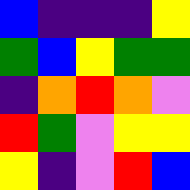[["blue", "indigo", "indigo", "indigo", "yellow"], ["green", "blue", "yellow", "green", "green"], ["indigo", "orange", "red", "orange", "violet"], ["red", "green", "violet", "yellow", "yellow"], ["yellow", "indigo", "violet", "red", "blue"]]